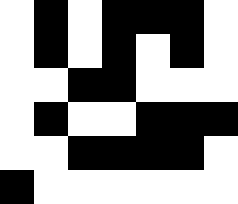[["white", "black", "white", "black", "black", "black", "white"], ["white", "black", "white", "black", "white", "black", "white"], ["white", "white", "black", "black", "white", "white", "white"], ["white", "black", "white", "white", "black", "black", "black"], ["white", "white", "black", "black", "black", "black", "white"], ["black", "white", "white", "white", "white", "white", "white"]]